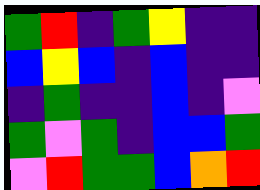[["green", "red", "indigo", "green", "yellow", "indigo", "indigo"], ["blue", "yellow", "blue", "indigo", "blue", "indigo", "indigo"], ["indigo", "green", "indigo", "indigo", "blue", "indigo", "violet"], ["green", "violet", "green", "indigo", "blue", "blue", "green"], ["violet", "red", "green", "green", "blue", "orange", "red"]]